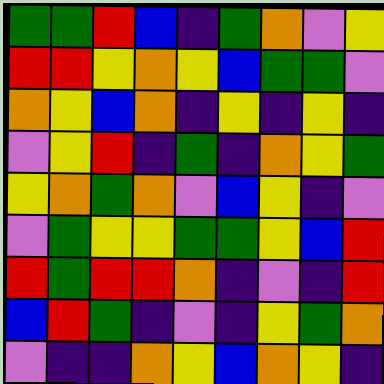[["green", "green", "red", "blue", "indigo", "green", "orange", "violet", "yellow"], ["red", "red", "yellow", "orange", "yellow", "blue", "green", "green", "violet"], ["orange", "yellow", "blue", "orange", "indigo", "yellow", "indigo", "yellow", "indigo"], ["violet", "yellow", "red", "indigo", "green", "indigo", "orange", "yellow", "green"], ["yellow", "orange", "green", "orange", "violet", "blue", "yellow", "indigo", "violet"], ["violet", "green", "yellow", "yellow", "green", "green", "yellow", "blue", "red"], ["red", "green", "red", "red", "orange", "indigo", "violet", "indigo", "red"], ["blue", "red", "green", "indigo", "violet", "indigo", "yellow", "green", "orange"], ["violet", "indigo", "indigo", "orange", "yellow", "blue", "orange", "yellow", "indigo"]]